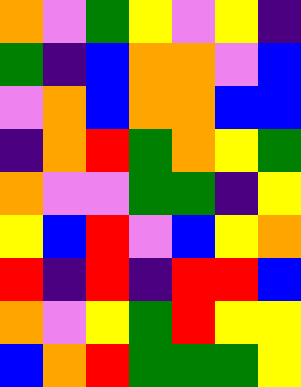[["orange", "violet", "green", "yellow", "violet", "yellow", "indigo"], ["green", "indigo", "blue", "orange", "orange", "violet", "blue"], ["violet", "orange", "blue", "orange", "orange", "blue", "blue"], ["indigo", "orange", "red", "green", "orange", "yellow", "green"], ["orange", "violet", "violet", "green", "green", "indigo", "yellow"], ["yellow", "blue", "red", "violet", "blue", "yellow", "orange"], ["red", "indigo", "red", "indigo", "red", "red", "blue"], ["orange", "violet", "yellow", "green", "red", "yellow", "yellow"], ["blue", "orange", "red", "green", "green", "green", "yellow"]]